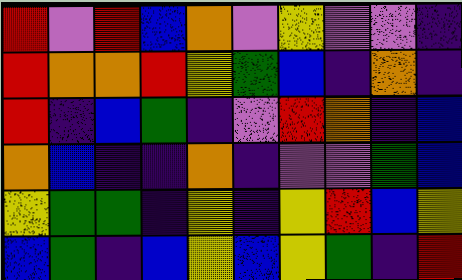[["red", "violet", "red", "blue", "orange", "violet", "yellow", "violet", "violet", "indigo"], ["red", "orange", "orange", "red", "yellow", "green", "blue", "indigo", "orange", "indigo"], ["red", "indigo", "blue", "green", "indigo", "violet", "red", "orange", "indigo", "blue"], ["orange", "blue", "indigo", "indigo", "orange", "indigo", "violet", "violet", "green", "blue"], ["yellow", "green", "green", "indigo", "yellow", "indigo", "yellow", "red", "blue", "yellow"], ["blue", "green", "indigo", "blue", "yellow", "blue", "yellow", "green", "indigo", "red"]]